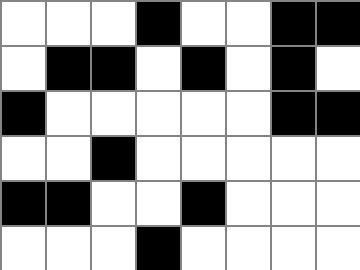[["white", "white", "white", "black", "white", "white", "black", "black"], ["white", "black", "black", "white", "black", "white", "black", "white"], ["black", "white", "white", "white", "white", "white", "black", "black"], ["white", "white", "black", "white", "white", "white", "white", "white"], ["black", "black", "white", "white", "black", "white", "white", "white"], ["white", "white", "white", "black", "white", "white", "white", "white"]]